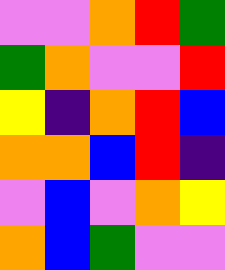[["violet", "violet", "orange", "red", "green"], ["green", "orange", "violet", "violet", "red"], ["yellow", "indigo", "orange", "red", "blue"], ["orange", "orange", "blue", "red", "indigo"], ["violet", "blue", "violet", "orange", "yellow"], ["orange", "blue", "green", "violet", "violet"]]